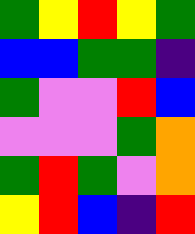[["green", "yellow", "red", "yellow", "green"], ["blue", "blue", "green", "green", "indigo"], ["green", "violet", "violet", "red", "blue"], ["violet", "violet", "violet", "green", "orange"], ["green", "red", "green", "violet", "orange"], ["yellow", "red", "blue", "indigo", "red"]]